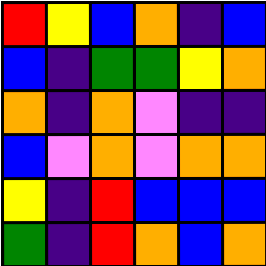[["red", "yellow", "blue", "orange", "indigo", "blue"], ["blue", "indigo", "green", "green", "yellow", "orange"], ["orange", "indigo", "orange", "violet", "indigo", "indigo"], ["blue", "violet", "orange", "violet", "orange", "orange"], ["yellow", "indigo", "red", "blue", "blue", "blue"], ["green", "indigo", "red", "orange", "blue", "orange"]]